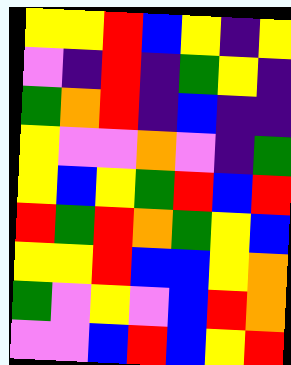[["yellow", "yellow", "red", "blue", "yellow", "indigo", "yellow"], ["violet", "indigo", "red", "indigo", "green", "yellow", "indigo"], ["green", "orange", "red", "indigo", "blue", "indigo", "indigo"], ["yellow", "violet", "violet", "orange", "violet", "indigo", "green"], ["yellow", "blue", "yellow", "green", "red", "blue", "red"], ["red", "green", "red", "orange", "green", "yellow", "blue"], ["yellow", "yellow", "red", "blue", "blue", "yellow", "orange"], ["green", "violet", "yellow", "violet", "blue", "red", "orange"], ["violet", "violet", "blue", "red", "blue", "yellow", "red"]]